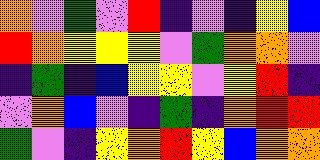[["orange", "violet", "green", "violet", "red", "indigo", "violet", "indigo", "yellow", "blue"], ["red", "orange", "yellow", "yellow", "yellow", "violet", "green", "orange", "orange", "violet"], ["indigo", "green", "indigo", "blue", "yellow", "yellow", "violet", "yellow", "red", "indigo"], ["violet", "orange", "blue", "violet", "indigo", "green", "indigo", "orange", "red", "red"], ["green", "violet", "indigo", "yellow", "orange", "red", "yellow", "blue", "orange", "orange"]]